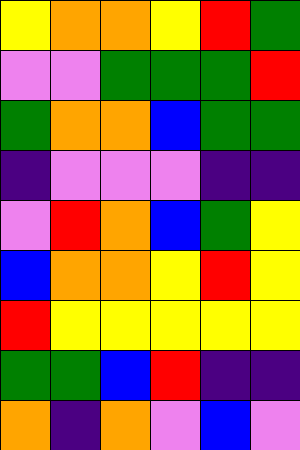[["yellow", "orange", "orange", "yellow", "red", "green"], ["violet", "violet", "green", "green", "green", "red"], ["green", "orange", "orange", "blue", "green", "green"], ["indigo", "violet", "violet", "violet", "indigo", "indigo"], ["violet", "red", "orange", "blue", "green", "yellow"], ["blue", "orange", "orange", "yellow", "red", "yellow"], ["red", "yellow", "yellow", "yellow", "yellow", "yellow"], ["green", "green", "blue", "red", "indigo", "indigo"], ["orange", "indigo", "orange", "violet", "blue", "violet"]]